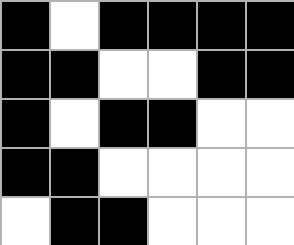[["black", "white", "black", "black", "black", "black"], ["black", "black", "white", "white", "black", "black"], ["black", "white", "black", "black", "white", "white"], ["black", "black", "white", "white", "white", "white"], ["white", "black", "black", "white", "white", "white"]]